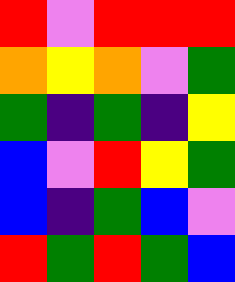[["red", "violet", "red", "red", "red"], ["orange", "yellow", "orange", "violet", "green"], ["green", "indigo", "green", "indigo", "yellow"], ["blue", "violet", "red", "yellow", "green"], ["blue", "indigo", "green", "blue", "violet"], ["red", "green", "red", "green", "blue"]]